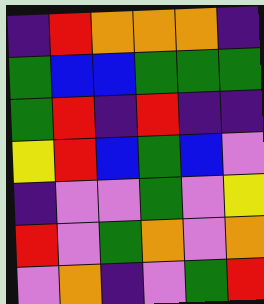[["indigo", "red", "orange", "orange", "orange", "indigo"], ["green", "blue", "blue", "green", "green", "green"], ["green", "red", "indigo", "red", "indigo", "indigo"], ["yellow", "red", "blue", "green", "blue", "violet"], ["indigo", "violet", "violet", "green", "violet", "yellow"], ["red", "violet", "green", "orange", "violet", "orange"], ["violet", "orange", "indigo", "violet", "green", "red"]]